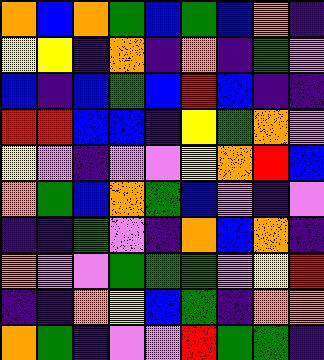[["orange", "blue", "orange", "green", "blue", "green", "blue", "orange", "indigo"], ["yellow", "yellow", "indigo", "orange", "indigo", "orange", "indigo", "green", "violet"], ["blue", "indigo", "blue", "green", "blue", "red", "blue", "indigo", "indigo"], ["red", "red", "blue", "blue", "indigo", "yellow", "green", "orange", "violet"], ["yellow", "violet", "indigo", "violet", "violet", "yellow", "orange", "red", "blue"], ["orange", "green", "blue", "orange", "green", "blue", "violet", "indigo", "violet"], ["indigo", "indigo", "green", "violet", "indigo", "orange", "blue", "orange", "indigo"], ["orange", "violet", "violet", "green", "green", "green", "violet", "yellow", "red"], ["indigo", "indigo", "orange", "yellow", "blue", "green", "indigo", "orange", "orange"], ["orange", "green", "indigo", "violet", "violet", "red", "green", "green", "indigo"]]